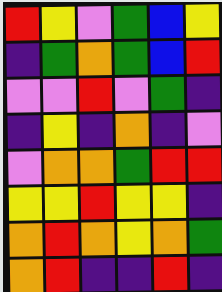[["red", "yellow", "violet", "green", "blue", "yellow"], ["indigo", "green", "orange", "green", "blue", "red"], ["violet", "violet", "red", "violet", "green", "indigo"], ["indigo", "yellow", "indigo", "orange", "indigo", "violet"], ["violet", "orange", "orange", "green", "red", "red"], ["yellow", "yellow", "red", "yellow", "yellow", "indigo"], ["orange", "red", "orange", "yellow", "orange", "green"], ["orange", "red", "indigo", "indigo", "red", "indigo"]]